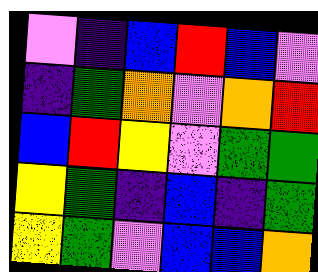[["violet", "indigo", "blue", "red", "blue", "violet"], ["indigo", "green", "orange", "violet", "orange", "red"], ["blue", "red", "yellow", "violet", "green", "green"], ["yellow", "green", "indigo", "blue", "indigo", "green"], ["yellow", "green", "violet", "blue", "blue", "orange"]]